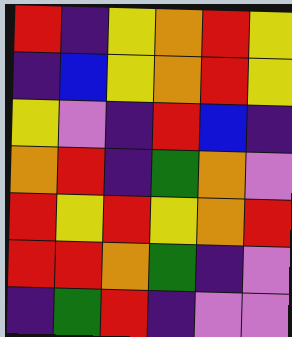[["red", "indigo", "yellow", "orange", "red", "yellow"], ["indigo", "blue", "yellow", "orange", "red", "yellow"], ["yellow", "violet", "indigo", "red", "blue", "indigo"], ["orange", "red", "indigo", "green", "orange", "violet"], ["red", "yellow", "red", "yellow", "orange", "red"], ["red", "red", "orange", "green", "indigo", "violet"], ["indigo", "green", "red", "indigo", "violet", "violet"]]